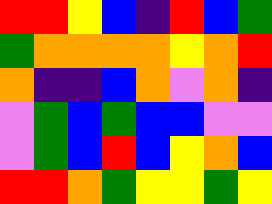[["red", "red", "yellow", "blue", "indigo", "red", "blue", "green"], ["green", "orange", "orange", "orange", "orange", "yellow", "orange", "red"], ["orange", "indigo", "indigo", "blue", "orange", "violet", "orange", "indigo"], ["violet", "green", "blue", "green", "blue", "blue", "violet", "violet"], ["violet", "green", "blue", "red", "blue", "yellow", "orange", "blue"], ["red", "red", "orange", "green", "yellow", "yellow", "green", "yellow"]]